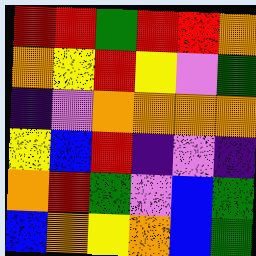[["red", "red", "green", "red", "red", "orange"], ["orange", "yellow", "red", "yellow", "violet", "green"], ["indigo", "violet", "orange", "orange", "orange", "orange"], ["yellow", "blue", "red", "indigo", "violet", "indigo"], ["orange", "red", "green", "violet", "blue", "green"], ["blue", "orange", "yellow", "orange", "blue", "green"]]